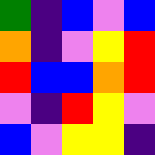[["green", "indigo", "blue", "violet", "blue"], ["orange", "indigo", "violet", "yellow", "red"], ["red", "blue", "blue", "orange", "red"], ["violet", "indigo", "red", "yellow", "violet"], ["blue", "violet", "yellow", "yellow", "indigo"]]